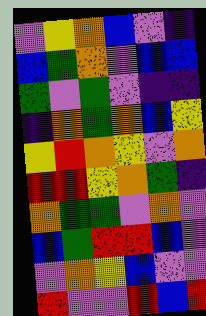[["violet", "yellow", "orange", "blue", "violet", "indigo"], ["blue", "green", "orange", "violet", "blue", "blue"], ["green", "violet", "green", "violet", "indigo", "indigo"], ["indigo", "orange", "green", "orange", "blue", "yellow"], ["yellow", "red", "orange", "yellow", "violet", "orange"], ["red", "red", "yellow", "orange", "green", "indigo"], ["orange", "green", "green", "violet", "orange", "violet"], ["blue", "green", "red", "red", "blue", "violet"], ["violet", "orange", "yellow", "blue", "violet", "violet"], ["red", "violet", "violet", "red", "blue", "red"]]